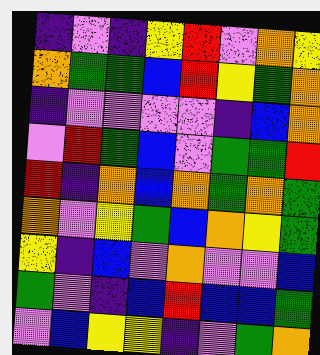[["indigo", "violet", "indigo", "yellow", "red", "violet", "orange", "yellow"], ["orange", "green", "green", "blue", "red", "yellow", "green", "orange"], ["indigo", "violet", "violet", "violet", "violet", "indigo", "blue", "orange"], ["violet", "red", "green", "blue", "violet", "green", "green", "red"], ["red", "indigo", "orange", "blue", "orange", "green", "orange", "green"], ["orange", "violet", "yellow", "green", "blue", "orange", "yellow", "green"], ["yellow", "indigo", "blue", "violet", "orange", "violet", "violet", "blue"], ["green", "violet", "indigo", "blue", "red", "blue", "blue", "green"], ["violet", "blue", "yellow", "yellow", "indigo", "violet", "green", "orange"]]